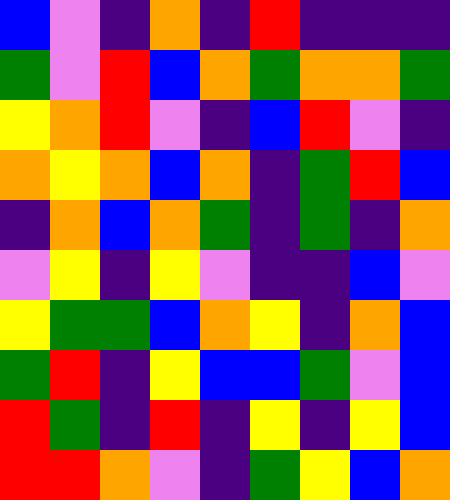[["blue", "violet", "indigo", "orange", "indigo", "red", "indigo", "indigo", "indigo"], ["green", "violet", "red", "blue", "orange", "green", "orange", "orange", "green"], ["yellow", "orange", "red", "violet", "indigo", "blue", "red", "violet", "indigo"], ["orange", "yellow", "orange", "blue", "orange", "indigo", "green", "red", "blue"], ["indigo", "orange", "blue", "orange", "green", "indigo", "green", "indigo", "orange"], ["violet", "yellow", "indigo", "yellow", "violet", "indigo", "indigo", "blue", "violet"], ["yellow", "green", "green", "blue", "orange", "yellow", "indigo", "orange", "blue"], ["green", "red", "indigo", "yellow", "blue", "blue", "green", "violet", "blue"], ["red", "green", "indigo", "red", "indigo", "yellow", "indigo", "yellow", "blue"], ["red", "red", "orange", "violet", "indigo", "green", "yellow", "blue", "orange"]]